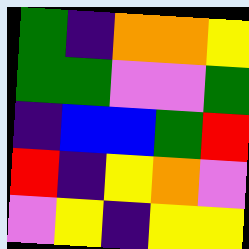[["green", "indigo", "orange", "orange", "yellow"], ["green", "green", "violet", "violet", "green"], ["indigo", "blue", "blue", "green", "red"], ["red", "indigo", "yellow", "orange", "violet"], ["violet", "yellow", "indigo", "yellow", "yellow"]]